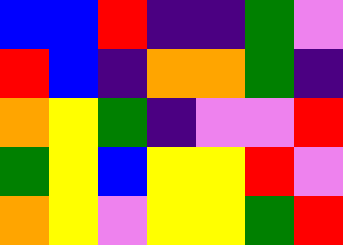[["blue", "blue", "red", "indigo", "indigo", "green", "violet"], ["red", "blue", "indigo", "orange", "orange", "green", "indigo"], ["orange", "yellow", "green", "indigo", "violet", "violet", "red"], ["green", "yellow", "blue", "yellow", "yellow", "red", "violet"], ["orange", "yellow", "violet", "yellow", "yellow", "green", "red"]]